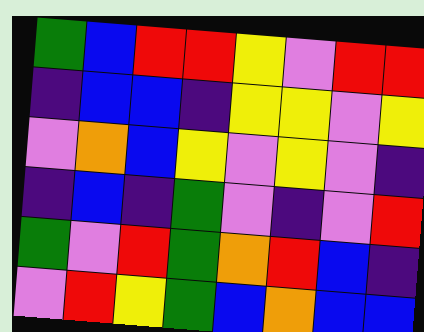[["green", "blue", "red", "red", "yellow", "violet", "red", "red"], ["indigo", "blue", "blue", "indigo", "yellow", "yellow", "violet", "yellow"], ["violet", "orange", "blue", "yellow", "violet", "yellow", "violet", "indigo"], ["indigo", "blue", "indigo", "green", "violet", "indigo", "violet", "red"], ["green", "violet", "red", "green", "orange", "red", "blue", "indigo"], ["violet", "red", "yellow", "green", "blue", "orange", "blue", "blue"]]